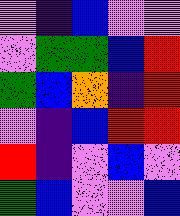[["violet", "indigo", "blue", "violet", "violet"], ["violet", "green", "green", "blue", "red"], ["green", "blue", "orange", "indigo", "red"], ["violet", "indigo", "blue", "red", "red"], ["red", "indigo", "violet", "blue", "violet"], ["green", "blue", "violet", "violet", "blue"]]